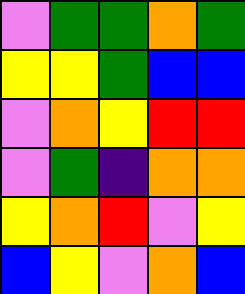[["violet", "green", "green", "orange", "green"], ["yellow", "yellow", "green", "blue", "blue"], ["violet", "orange", "yellow", "red", "red"], ["violet", "green", "indigo", "orange", "orange"], ["yellow", "orange", "red", "violet", "yellow"], ["blue", "yellow", "violet", "orange", "blue"]]